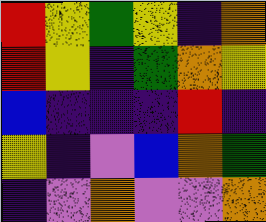[["red", "yellow", "green", "yellow", "indigo", "orange"], ["red", "yellow", "indigo", "green", "orange", "yellow"], ["blue", "indigo", "indigo", "indigo", "red", "indigo"], ["yellow", "indigo", "violet", "blue", "orange", "green"], ["indigo", "violet", "orange", "violet", "violet", "orange"]]